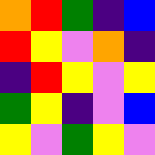[["orange", "red", "green", "indigo", "blue"], ["red", "yellow", "violet", "orange", "indigo"], ["indigo", "red", "yellow", "violet", "yellow"], ["green", "yellow", "indigo", "violet", "blue"], ["yellow", "violet", "green", "yellow", "violet"]]